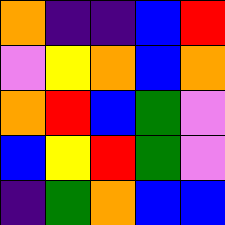[["orange", "indigo", "indigo", "blue", "red"], ["violet", "yellow", "orange", "blue", "orange"], ["orange", "red", "blue", "green", "violet"], ["blue", "yellow", "red", "green", "violet"], ["indigo", "green", "orange", "blue", "blue"]]